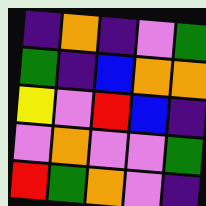[["indigo", "orange", "indigo", "violet", "green"], ["green", "indigo", "blue", "orange", "orange"], ["yellow", "violet", "red", "blue", "indigo"], ["violet", "orange", "violet", "violet", "green"], ["red", "green", "orange", "violet", "indigo"]]